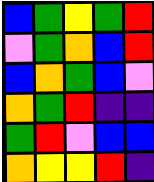[["blue", "green", "yellow", "green", "red"], ["violet", "green", "orange", "blue", "red"], ["blue", "orange", "green", "blue", "violet"], ["orange", "green", "red", "indigo", "indigo"], ["green", "red", "violet", "blue", "blue"], ["orange", "yellow", "yellow", "red", "indigo"]]